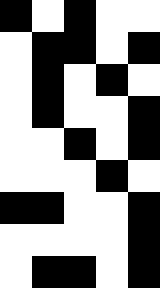[["black", "white", "black", "white", "white"], ["white", "black", "black", "white", "black"], ["white", "black", "white", "black", "white"], ["white", "black", "white", "white", "black"], ["white", "white", "black", "white", "black"], ["white", "white", "white", "black", "white"], ["black", "black", "white", "white", "black"], ["white", "white", "white", "white", "black"], ["white", "black", "black", "white", "black"]]